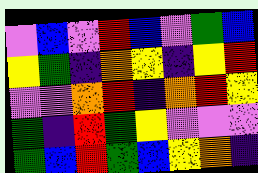[["violet", "blue", "violet", "red", "blue", "violet", "green", "blue"], ["yellow", "green", "indigo", "orange", "yellow", "indigo", "yellow", "red"], ["violet", "violet", "orange", "red", "indigo", "orange", "red", "yellow"], ["green", "indigo", "red", "green", "yellow", "violet", "violet", "violet"], ["green", "blue", "red", "green", "blue", "yellow", "orange", "indigo"]]